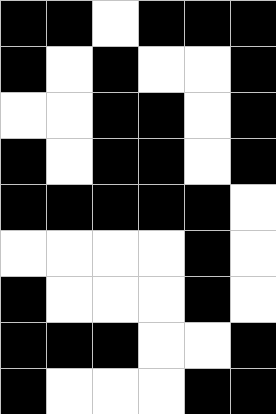[["black", "black", "white", "black", "black", "black"], ["black", "white", "black", "white", "white", "black"], ["white", "white", "black", "black", "white", "black"], ["black", "white", "black", "black", "white", "black"], ["black", "black", "black", "black", "black", "white"], ["white", "white", "white", "white", "black", "white"], ["black", "white", "white", "white", "black", "white"], ["black", "black", "black", "white", "white", "black"], ["black", "white", "white", "white", "black", "black"]]